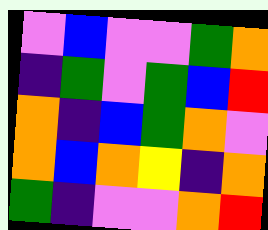[["violet", "blue", "violet", "violet", "green", "orange"], ["indigo", "green", "violet", "green", "blue", "red"], ["orange", "indigo", "blue", "green", "orange", "violet"], ["orange", "blue", "orange", "yellow", "indigo", "orange"], ["green", "indigo", "violet", "violet", "orange", "red"]]